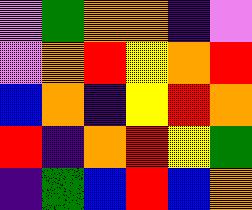[["violet", "green", "orange", "orange", "indigo", "violet"], ["violet", "orange", "red", "yellow", "orange", "red"], ["blue", "orange", "indigo", "yellow", "red", "orange"], ["red", "indigo", "orange", "red", "yellow", "green"], ["indigo", "green", "blue", "red", "blue", "orange"]]